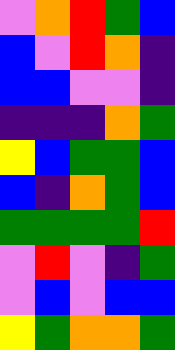[["violet", "orange", "red", "green", "blue"], ["blue", "violet", "red", "orange", "indigo"], ["blue", "blue", "violet", "violet", "indigo"], ["indigo", "indigo", "indigo", "orange", "green"], ["yellow", "blue", "green", "green", "blue"], ["blue", "indigo", "orange", "green", "blue"], ["green", "green", "green", "green", "red"], ["violet", "red", "violet", "indigo", "green"], ["violet", "blue", "violet", "blue", "blue"], ["yellow", "green", "orange", "orange", "green"]]